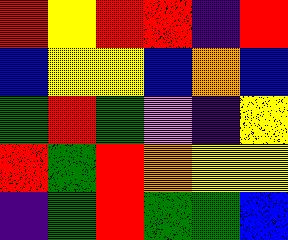[["red", "yellow", "red", "red", "indigo", "red"], ["blue", "yellow", "yellow", "blue", "orange", "blue"], ["green", "red", "green", "violet", "indigo", "yellow"], ["red", "green", "red", "orange", "yellow", "yellow"], ["indigo", "green", "red", "green", "green", "blue"]]